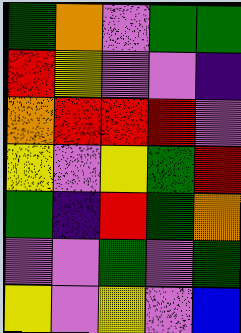[["green", "orange", "violet", "green", "green"], ["red", "yellow", "violet", "violet", "indigo"], ["orange", "red", "red", "red", "violet"], ["yellow", "violet", "yellow", "green", "red"], ["green", "indigo", "red", "green", "orange"], ["violet", "violet", "green", "violet", "green"], ["yellow", "violet", "yellow", "violet", "blue"]]